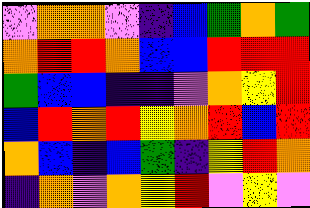[["violet", "orange", "orange", "violet", "indigo", "blue", "green", "orange", "green"], ["orange", "red", "red", "orange", "blue", "blue", "red", "red", "red"], ["green", "blue", "blue", "indigo", "indigo", "violet", "orange", "yellow", "red"], ["blue", "red", "orange", "red", "yellow", "orange", "red", "blue", "red"], ["orange", "blue", "indigo", "blue", "green", "indigo", "yellow", "red", "orange"], ["indigo", "orange", "violet", "orange", "yellow", "red", "violet", "yellow", "violet"]]